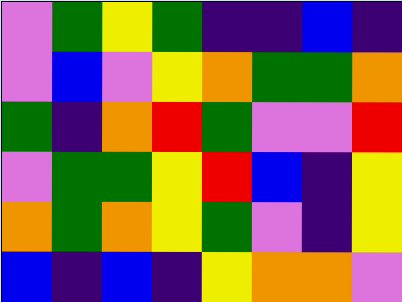[["violet", "green", "yellow", "green", "indigo", "indigo", "blue", "indigo"], ["violet", "blue", "violet", "yellow", "orange", "green", "green", "orange"], ["green", "indigo", "orange", "red", "green", "violet", "violet", "red"], ["violet", "green", "green", "yellow", "red", "blue", "indigo", "yellow"], ["orange", "green", "orange", "yellow", "green", "violet", "indigo", "yellow"], ["blue", "indigo", "blue", "indigo", "yellow", "orange", "orange", "violet"]]